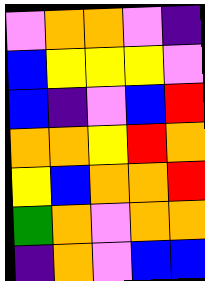[["violet", "orange", "orange", "violet", "indigo"], ["blue", "yellow", "yellow", "yellow", "violet"], ["blue", "indigo", "violet", "blue", "red"], ["orange", "orange", "yellow", "red", "orange"], ["yellow", "blue", "orange", "orange", "red"], ["green", "orange", "violet", "orange", "orange"], ["indigo", "orange", "violet", "blue", "blue"]]